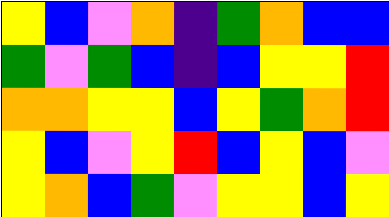[["yellow", "blue", "violet", "orange", "indigo", "green", "orange", "blue", "blue"], ["green", "violet", "green", "blue", "indigo", "blue", "yellow", "yellow", "red"], ["orange", "orange", "yellow", "yellow", "blue", "yellow", "green", "orange", "red"], ["yellow", "blue", "violet", "yellow", "red", "blue", "yellow", "blue", "violet"], ["yellow", "orange", "blue", "green", "violet", "yellow", "yellow", "blue", "yellow"]]